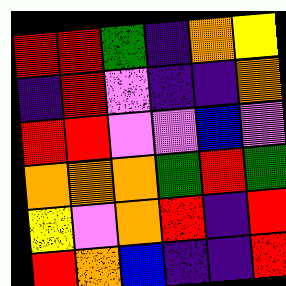[["red", "red", "green", "indigo", "orange", "yellow"], ["indigo", "red", "violet", "indigo", "indigo", "orange"], ["red", "red", "violet", "violet", "blue", "violet"], ["orange", "orange", "orange", "green", "red", "green"], ["yellow", "violet", "orange", "red", "indigo", "red"], ["red", "orange", "blue", "indigo", "indigo", "red"]]